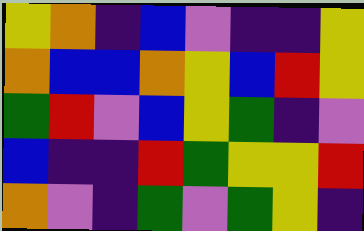[["yellow", "orange", "indigo", "blue", "violet", "indigo", "indigo", "yellow"], ["orange", "blue", "blue", "orange", "yellow", "blue", "red", "yellow"], ["green", "red", "violet", "blue", "yellow", "green", "indigo", "violet"], ["blue", "indigo", "indigo", "red", "green", "yellow", "yellow", "red"], ["orange", "violet", "indigo", "green", "violet", "green", "yellow", "indigo"]]